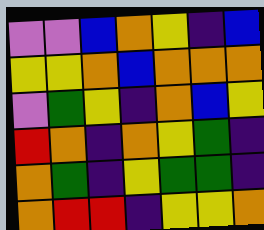[["violet", "violet", "blue", "orange", "yellow", "indigo", "blue"], ["yellow", "yellow", "orange", "blue", "orange", "orange", "orange"], ["violet", "green", "yellow", "indigo", "orange", "blue", "yellow"], ["red", "orange", "indigo", "orange", "yellow", "green", "indigo"], ["orange", "green", "indigo", "yellow", "green", "green", "indigo"], ["orange", "red", "red", "indigo", "yellow", "yellow", "orange"]]